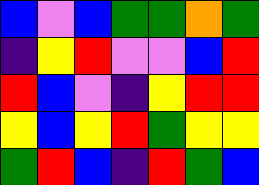[["blue", "violet", "blue", "green", "green", "orange", "green"], ["indigo", "yellow", "red", "violet", "violet", "blue", "red"], ["red", "blue", "violet", "indigo", "yellow", "red", "red"], ["yellow", "blue", "yellow", "red", "green", "yellow", "yellow"], ["green", "red", "blue", "indigo", "red", "green", "blue"]]